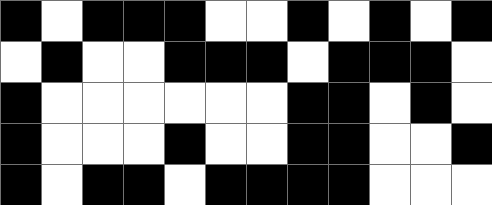[["black", "white", "black", "black", "black", "white", "white", "black", "white", "black", "white", "black"], ["white", "black", "white", "white", "black", "black", "black", "white", "black", "black", "black", "white"], ["black", "white", "white", "white", "white", "white", "white", "black", "black", "white", "black", "white"], ["black", "white", "white", "white", "black", "white", "white", "black", "black", "white", "white", "black"], ["black", "white", "black", "black", "white", "black", "black", "black", "black", "white", "white", "white"]]